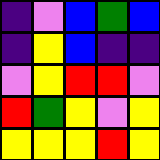[["indigo", "violet", "blue", "green", "blue"], ["indigo", "yellow", "blue", "indigo", "indigo"], ["violet", "yellow", "red", "red", "violet"], ["red", "green", "yellow", "violet", "yellow"], ["yellow", "yellow", "yellow", "red", "yellow"]]